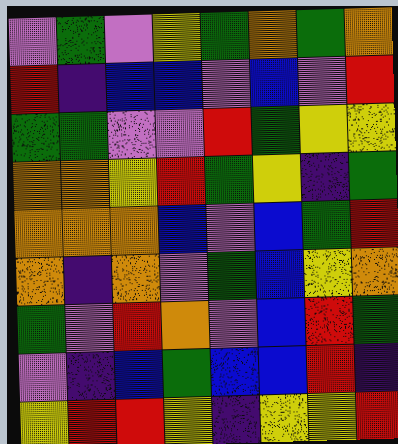[["violet", "green", "violet", "yellow", "green", "orange", "green", "orange"], ["red", "indigo", "blue", "blue", "violet", "blue", "violet", "red"], ["green", "green", "violet", "violet", "red", "green", "yellow", "yellow"], ["orange", "orange", "yellow", "red", "green", "yellow", "indigo", "green"], ["orange", "orange", "orange", "blue", "violet", "blue", "green", "red"], ["orange", "indigo", "orange", "violet", "green", "blue", "yellow", "orange"], ["green", "violet", "red", "orange", "violet", "blue", "red", "green"], ["violet", "indigo", "blue", "green", "blue", "blue", "red", "indigo"], ["yellow", "red", "red", "yellow", "indigo", "yellow", "yellow", "red"]]